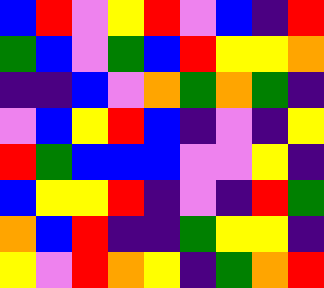[["blue", "red", "violet", "yellow", "red", "violet", "blue", "indigo", "red"], ["green", "blue", "violet", "green", "blue", "red", "yellow", "yellow", "orange"], ["indigo", "indigo", "blue", "violet", "orange", "green", "orange", "green", "indigo"], ["violet", "blue", "yellow", "red", "blue", "indigo", "violet", "indigo", "yellow"], ["red", "green", "blue", "blue", "blue", "violet", "violet", "yellow", "indigo"], ["blue", "yellow", "yellow", "red", "indigo", "violet", "indigo", "red", "green"], ["orange", "blue", "red", "indigo", "indigo", "green", "yellow", "yellow", "indigo"], ["yellow", "violet", "red", "orange", "yellow", "indigo", "green", "orange", "red"]]